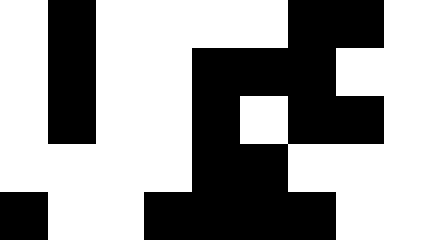[["white", "black", "white", "white", "white", "white", "black", "black", "white"], ["white", "black", "white", "white", "black", "black", "black", "white", "white"], ["white", "black", "white", "white", "black", "white", "black", "black", "white"], ["white", "white", "white", "white", "black", "black", "white", "white", "white"], ["black", "white", "white", "black", "black", "black", "black", "white", "white"]]